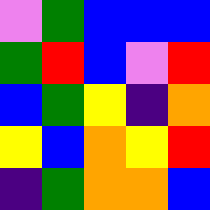[["violet", "green", "blue", "blue", "blue"], ["green", "red", "blue", "violet", "red"], ["blue", "green", "yellow", "indigo", "orange"], ["yellow", "blue", "orange", "yellow", "red"], ["indigo", "green", "orange", "orange", "blue"]]